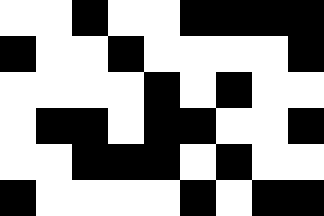[["white", "white", "black", "white", "white", "black", "black", "black", "black"], ["black", "white", "white", "black", "white", "white", "white", "white", "black"], ["white", "white", "white", "white", "black", "white", "black", "white", "white"], ["white", "black", "black", "white", "black", "black", "white", "white", "black"], ["white", "white", "black", "black", "black", "white", "black", "white", "white"], ["black", "white", "white", "white", "white", "black", "white", "black", "black"]]